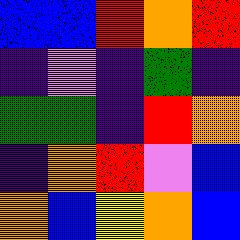[["blue", "blue", "red", "orange", "red"], ["indigo", "violet", "indigo", "green", "indigo"], ["green", "green", "indigo", "red", "orange"], ["indigo", "orange", "red", "violet", "blue"], ["orange", "blue", "yellow", "orange", "blue"]]